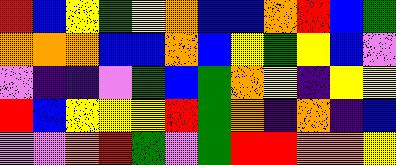[["red", "blue", "yellow", "green", "yellow", "orange", "blue", "blue", "orange", "red", "blue", "green"], ["orange", "orange", "orange", "blue", "blue", "orange", "blue", "yellow", "green", "yellow", "blue", "violet"], ["violet", "indigo", "indigo", "violet", "green", "blue", "green", "orange", "yellow", "indigo", "yellow", "yellow"], ["red", "blue", "yellow", "yellow", "yellow", "red", "green", "orange", "indigo", "orange", "indigo", "blue"], ["violet", "violet", "orange", "red", "green", "violet", "green", "red", "red", "orange", "orange", "yellow"]]